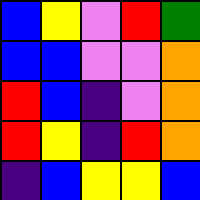[["blue", "yellow", "violet", "red", "green"], ["blue", "blue", "violet", "violet", "orange"], ["red", "blue", "indigo", "violet", "orange"], ["red", "yellow", "indigo", "red", "orange"], ["indigo", "blue", "yellow", "yellow", "blue"]]